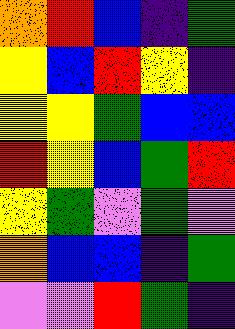[["orange", "red", "blue", "indigo", "green"], ["yellow", "blue", "red", "yellow", "indigo"], ["yellow", "yellow", "green", "blue", "blue"], ["red", "yellow", "blue", "green", "red"], ["yellow", "green", "violet", "green", "violet"], ["orange", "blue", "blue", "indigo", "green"], ["violet", "violet", "red", "green", "indigo"]]